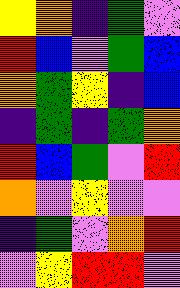[["yellow", "orange", "indigo", "green", "violet"], ["red", "blue", "violet", "green", "blue"], ["orange", "green", "yellow", "indigo", "blue"], ["indigo", "green", "indigo", "green", "orange"], ["red", "blue", "green", "violet", "red"], ["orange", "violet", "yellow", "violet", "violet"], ["indigo", "green", "violet", "orange", "red"], ["violet", "yellow", "red", "red", "violet"]]